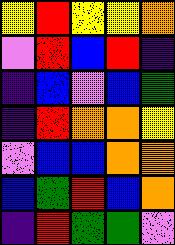[["yellow", "red", "yellow", "yellow", "orange"], ["violet", "red", "blue", "red", "indigo"], ["indigo", "blue", "violet", "blue", "green"], ["indigo", "red", "orange", "orange", "yellow"], ["violet", "blue", "blue", "orange", "orange"], ["blue", "green", "red", "blue", "orange"], ["indigo", "red", "green", "green", "violet"]]